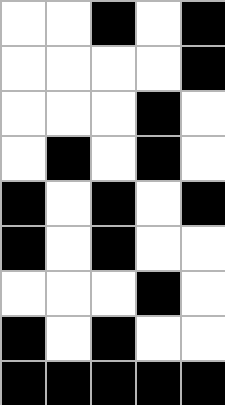[["white", "white", "black", "white", "black"], ["white", "white", "white", "white", "black"], ["white", "white", "white", "black", "white"], ["white", "black", "white", "black", "white"], ["black", "white", "black", "white", "black"], ["black", "white", "black", "white", "white"], ["white", "white", "white", "black", "white"], ["black", "white", "black", "white", "white"], ["black", "black", "black", "black", "black"]]